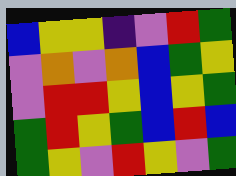[["blue", "yellow", "yellow", "indigo", "violet", "red", "green"], ["violet", "orange", "violet", "orange", "blue", "green", "yellow"], ["violet", "red", "red", "yellow", "blue", "yellow", "green"], ["green", "red", "yellow", "green", "blue", "red", "blue"], ["green", "yellow", "violet", "red", "yellow", "violet", "green"]]